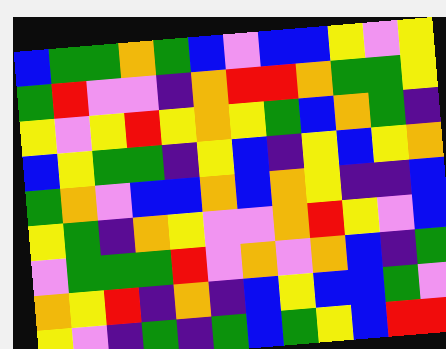[["blue", "green", "green", "orange", "green", "blue", "violet", "blue", "blue", "yellow", "violet", "yellow"], ["green", "red", "violet", "violet", "indigo", "orange", "red", "red", "orange", "green", "green", "yellow"], ["yellow", "violet", "yellow", "red", "yellow", "orange", "yellow", "green", "blue", "orange", "green", "indigo"], ["blue", "yellow", "green", "green", "indigo", "yellow", "blue", "indigo", "yellow", "blue", "yellow", "orange"], ["green", "orange", "violet", "blue", "blue", "orange", "blue", "orange", "yellow", "indigo", "indigo", "blue"], ["yellow", "green", "indigo", "orange", "yellow", "violet", "violet", "orange", "red", "yellow", "violet", "blue"], ["violet", "green", "green", "green", "red", "violet", "orange", "violet", "orange", "blue", "indigo", "green"], ["orange", "yellow", "red", "indigo", "orange", "indigo", "blue", "yellow", "blue", "blue", "green", "violet"], ["yellow", "violet", "indigo", "green", "indigo", "green", "blue", "green", "yellow", "blue", "red", "red"]]